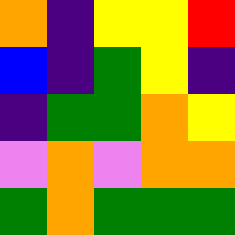[["orange", "indigo", "yellow", "yellow", "red"], ["blue", "indigo", "green", "yellow", "indigo"], ["indigo", "green", "green", "orange", "yellow"], ["violet", "orange", "violet", "orange", "orange"], ["green", "orange", "green", "green", "green"]]